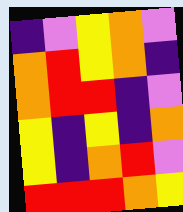[["indigo", "violet", "yellow", "orange", "violet"], ["orange", "red", "yellow", "orange", "indigo"], ["orange", "red", "red", "indigo", "violet"], ["yellow", "indigo", "yellow", "indigo", "orange"], ["yellow", "indigo", "orange", "red", "violet"], ["red", "red", "red", "orange", "yellow"]]